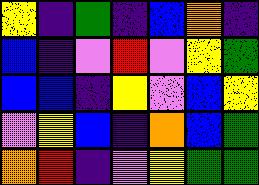[["yellow", "indigo", "green", "indigo", "blue", "orange", "indigo"], ["blue", "indigo", "violet", "red", "violet", "yellow", "green"], ["blue", "blue", "indigo", "yellow", "violet", "blue", "yellow"], ["violet", "yellow", "blue", "indigo", "orange", "blue", "green"], ["orange", "red", "indigo", "violet", "yellow", "green", "green"]]